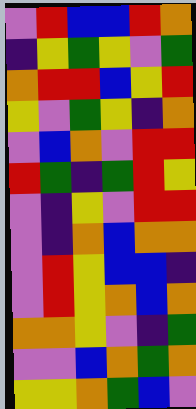[["violet", "red", "blue", "blue", "red", "orange"], ["indigo", "yellow", "green", "yellow", "violet", "green"], ["orange", "red", "red", "blue", "yellow", "red"], ["yellow", "violet", "green", "yellow", "indigo", "orange"], ["violet", "blue", "orange", "violet", "red", "red"], ["red", "green", "indigo", "green", "red", "yellow"], ["violet", "indigo", "yellow", "violet", "red", "red"], ["violet", "indigo", "orange", "blue", "orange", "orange"], ["violet", "red", "yellow", "blue", "blue", "indigo"], ["violet", "red", "yellow", "orange", "blue", "orange"], ["orange", "orange", "yellow", "violet", "indigo", "green"], ["violet", "violet", "blue", "orange", "green", "orange"], ["yellow", "yellow", "orange", "green", "blue", "violet"]]